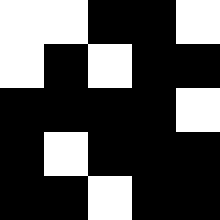[["white", "white", "black", "black", "white"], ["white", "black", "white", "black", "black"], ["black", "black", "black", "black", "white"], ["black", "white", "black", "black", "black"], ["black", "black", "white", "black", "black"]]